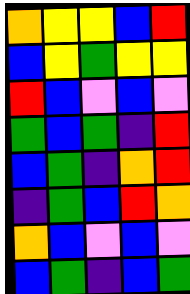[["orange", "yellow", "yellow", "blue", "red"], ["blue", "yellow", "green", "yellow", "yellow"], ["red", "blue", "violet", "blue", "violet"], ["green", "blue", "green", "indigo", "red"], ["blue", "green", "indigo", "orange", "red"], ["indigo", "green", "blue", "red", "orange"], ["orange", "blue", "violet", "blue", "violet"], ["blue", "green", "indigo", "blue", "green"]]